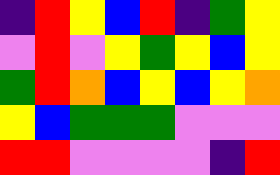[["indigo", "red", "yellow", "blue", "red", "indigo", "green", "yellow"], ["violet", "red", "violet", "yellow", "green", "yellow", "blue", "yellow"], ["green", "red", "orange", "blue", "yellow", "blue", "yellow", "orange"], ["yellow", "blue", "green", "green", "green", "violet", "violet", "violet"], ["red", "red", "violet", "violet", "violet", "violet", "indigo", "red"]]